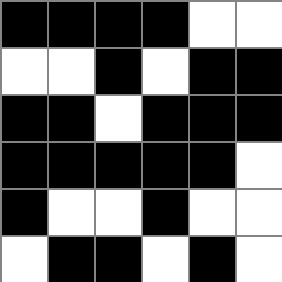[["black", "black", "black", "black", "white", "white"], ["white", "white", "black", "white", "black", "black"], ["black", "black", "white", "black", "black", "black"], ["black", "black", "black", "black", "black", "white"], ["black", "white", "white", "black", "white", "white"], ["white", "black", "black", "white", "black", "white"]]